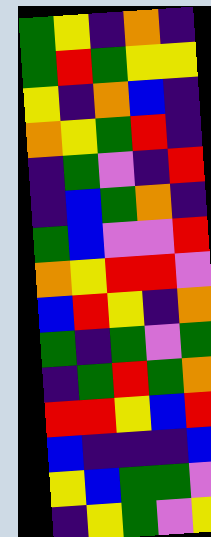[["green", "yellow", "indigo", "orange", "indigo"], ["green", "red", "green", "yellow", "yellow"], ["yellow", "indigo", "orange", "blue", "indigo"], ["orange", "yellow", "green", "red", "indigo"], ["indigo", "green", "violet", "indigo", "red"], ["indigo", "blue", "green", "orange", "indigo"], ["green", "blue", "violet", "violet", "red"], ["orange", "yellow", "red", "red", "violet"], ["blue", "red", "yellow", "indigo", "orange"], ["green", "indigo", "green", "violet", "green"], ["indigo", "green", "red", "green", "orange"], ["red", "red", "yellow", "blue", "red"], ["blue", "indigo", "indigo", "indigo", "blue"], ["yellow", "blue", "green", "green", "violet"], ["indigo", "yellow", "green", "violet", "yellow"]]